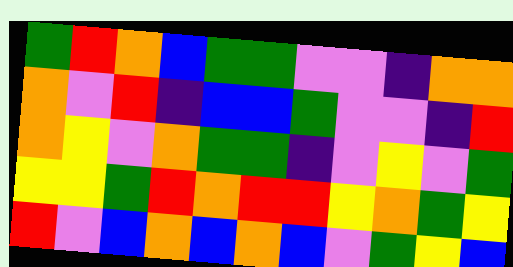[["green", "red", "orange", "blue", "green", "green", "violet", "violet", "indigo", "orange", "orange"], ["orange", "violet", "red", "indigo", "blue", "blue", "green", "violet", "violet", "indigo", "red"], ["orange", "yellow", "violet", "orange", "green", "green", "indigo", "violet", "yellow", "violet", "green"], ["yellow", "yellow", "green", "red", "orange", "red", "red", "yellow", "orange", "green", "yellow"], ["red", "violet", "blue", "orange", "blue", "orange", "blue", "violet", "green", "yellow", "blue"]]